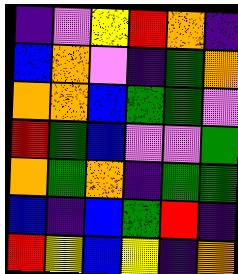[["indigo", "violet", "yellow", "red", "orange", "indigo"], ["blue", "orange", "violet", "indigo", "green", "orange"], ["orange", "orange", "blue", "green", "green", "violet"], ["red", "green", "blue", "violet", "violet", "green"], ["orange", "green", "orange", "indigo", "green", "green"], ["blue", "indigo", "blue", "green", "red", "indigo"], ["red", "yellow", "blue", "yellow", "indigo", "orange"]]